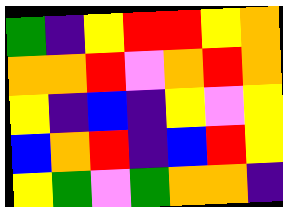[["green", "indigo", "yellow", "red", "red", "yellow", "orange"], ["orange", "orange", "red", "violet", "orange", "red", "orange"], ["yellow", "indigo", "blue", "indigo", "yellow", "violet", "yellow"], ["blue", "orange", "red", "indigo", "blue", "red", "yellow"], ["yellow", "green", "violet", "green", "orange", "orange", "indigo"]]